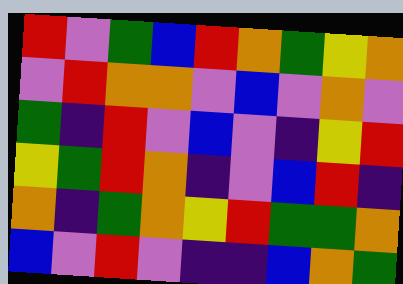[["red", "violet", "green", "blue", "red", "orange", "green", "yellow", "orange"], ["violet", "red", "orange", "orange", "violet", "blue", "violet", "orange", "violet"], ["green", "indigo", "red", "violet", "blue", "violet", "indigo", "yellow", "red"], ["yellow", "green", "red", "orange", "indigo", "violet", "blue", "red", "indigo"], ["orange", "indigo", "green", "orange", "yellow", "red", "green", "green", "orange"], ["blue", "violet", "red", "violet", "indigo", "indigo", "blue", "orange", "green"]]